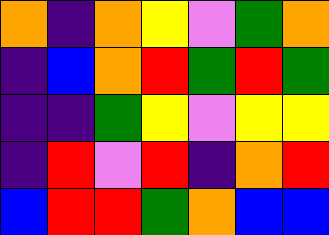[["orange", "indigo", "orange", "yellow", "violet", "green", "orange"], ["indigo", "blue", "orange", "red", "green", "red", "green"], ["indigo", "indigo", "green", "yellow", "violet", "yellow", "yellow"], ["indigo", "red", "violet", "red", "indigo", "orange", "red"], ["blue", "red", "red", "green", "orange", "blue", "blue"]]